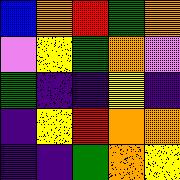[["blue", "orange", "red", "green", "orange"], ["violet", "yellow", "green", "orange", "violet"], ["green", "indigo", "indigo", "yellow", "indigo"], ["indigo", "yellow", "red", "orange", "orange"], ["indigo", "indigo", "green", "orange", "yellow"]]